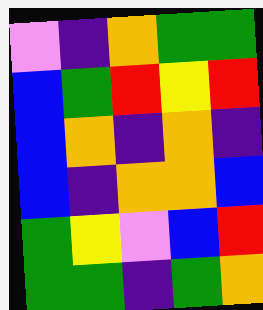[["violet", "indigo", "orange", "green", "green"], ["blue", "green", "red", "yellow", "red"], ["blue", "orange", "indigo", "orange", "indigo"], ["blue", "indigo", "orange", "orange", "blue"], ["green", "yellow", "violet", "blue", "red"], ["green", "green", "indigo", "green", "orange"]]